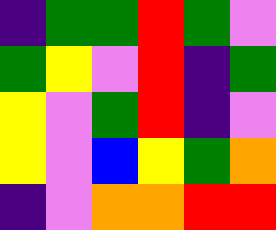[["indigo", "green", "green", "red", "green", "violet"], ["green", "yellow", "violet", "red", "indigo", "green"], ["yellow", "violet", "green", "red", "indigo", "violet"], ["yellow", "violet", "blue", "yellow", "green", "orange"], ["indigo", "violet", "orange", "orange", "red", "red"]]